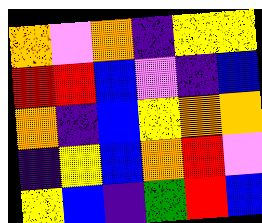[["orange", "violet", "orange", "indigo", "yellow", "yellow"], ["red", "red", "blue", "violet", "indigo", "blue"], ["orange", "indigo", "blue", "yellow", "orange", "orange"], ["indigo", "yellow", "blue", "orange", "red", "violet"], ["yellow", "blue", "indigo", "green", "red", "blue"]]